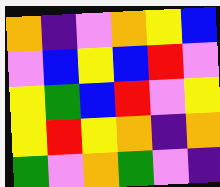[["orange", "indigo", "violet", "orange", "yellow", "blue"], ["violet", "blue", "yellow", "blue", "red", "violet"], ["yellow", "green", "blue", "red", "violet", "yellow"], ["yellow", "red", "yellow", "orange", "indigo", "orange"], ["green", "violet", "orange", "green", "violet", "indigo"]]